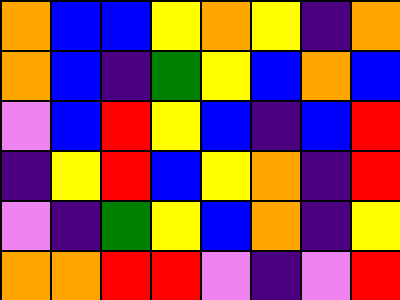[["orange", "blue", "blue", "yellow", "orange", "yellow", "indigo", "orange"], ["orange", "blue", "indigo", "green", "yellow", "blue", "orange", "blue"], ["violet", "blue", "red", "yellow", "blue", "indigo", "blue", "red"], ["indigo", "yellow", "red", "blue", "yellow", "orange", "indigo", "red"], ["violet", "indigo", "green", "yellow", "blue", "orange", "indigo", "yellow"], ["orange", "orange", "red", "red", "violet", "indigo", "violet", "red"]]